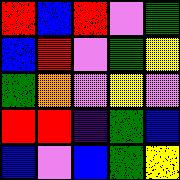[["red", "blue", "red", "violet", "green"], ["blue", "red", "violet", "green", "yellow"], ["green", "orange", "violet", "yellow", "violet"], ["red", "red", "indigo", "green", "blue"], ["blue", "violet", "blue", "green", "yellow"]]